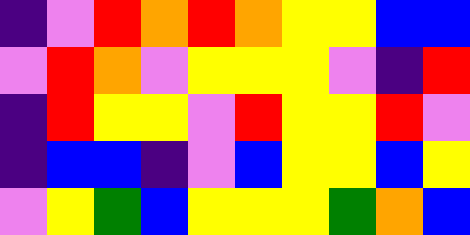[["indigo", "violet", "red", "orange", "red", "orange", "yellow", "yellow", "blue", "blue"], ["violet", "red", "orange", "violet", "yellow", "yellow", "yellow", "violet", "indigo", "red"], ["indigo", "red", "yellow", "yellow", "violet", "red", "yellow", "yellow", "red", "violet"], ["indigo", "blue", "blue", "indigo", "violet", "blue", "yellow", "yellow", "blue", "yellow"], ["violet", "yellow", "green", "blue", "yellow", "yellow", "yellow", "green", "orange", "blue"]]